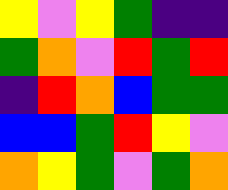[["yellow", "violet", "yellow", "green", "indigo", "indigo"], ["green", "orange", "violet", "red", "green", "red"], ["indigo", "red", "orange", "blue", "green", "green"], ["blue", "blue", "green", "red", "yellow", "violet"], ["orange", "yellow", "green", "violet", "green", "orange"]]